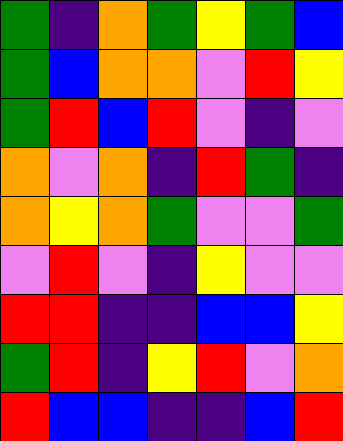[["green", "indigo", "orange", "green", "yellow", "green", "blue"], ["green", "blue", "orange", "orange", "violet", "red", "yellow"], ["green", "red", "blue", "red", "violet", "indigo", "violet"], ["orange", "violet", "orange", "indigo", "red", "green", "indigo"], ["orange", "yellow", "orange", "green", "violet", "violet", "green"], ["violet", "red", "violet", "indigo", "yellow", "violet", "violet"], ["red", "red", "indigo", "indigo", "blue", "blue", "yellow"], ["green", "red", "indigo", "yellow", "red", "violet", "orange"], ["red", "blue", "blue", "indigo", "indigo", "blue", "red"]]